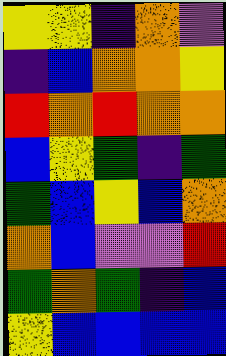[["yellow", "yellow", "indigo", "orange", "violet"], ["indigo", "blue", "orange", "orange", "yellow"], ["red", "orange", "red", "orange", "orange"], ["blue", "yellow", "green", "indigo", "green"], ["green", "blue", "yellow", "blue", "orange"], ["orange", "blue", "violet", "violet", "red"], ["green", "orange", "green", "indigo", "blue"], ["yellow", "blue", "blue", "blue", "blue"]]